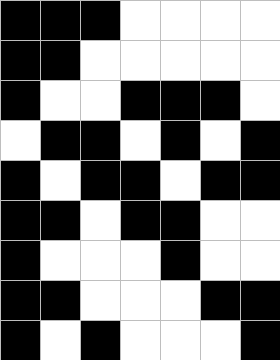[["black", "black", "black", "white", "white", "white", "white"], ["black", "black", "white", "white", "white", "white", "white"], ["black", "white", "white", "black", "black", "black", "white"], ["white", "black", "black", "white", "black", "white", "black"], ["black", "white", "black", "black", "white", "black", "black"], ["black", "black", "white", "black", "black", "white", "white"], ["black", "white", "white", "white", "black", "white", "white"], ["black", "black", "white", "white", "white", "black", "black"], ["black", "white", "black", "white", "white", "white", "black"]]